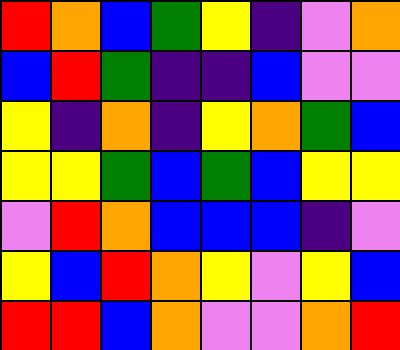[["red", "orange", "blue", "green", "yellow", "indigo", "violet", "orange"], ["blue", "red", "green", "indigo", "indigo", "blue", "violet", "violet"], ["yellow", "indigo", "orange", "indigo", "yellow", "orange", "green", "blue"], ["yellow", "yellow", "green", "blue", "green", "blue", "yellow", "yellow"], ["violet", "red", "orange", "blue", "blue", "blue", "indigo", "violet"], ["yellow", "blue", "red", "orange", "yellow", "violet", "yellow", "blue"], ["red", "red", "blue", "orange", "violet", "violet", "orange", "red"]]